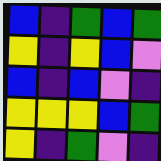[["blue", "indigo", "green", "blue", "green"], ["yellow", "indigo", "yellow", "blue", "violet"], ["blue", "indigo", "blue", "violet", "indigo"], ["yellow", "yellow", "yellow", "blue", "green"], ["yellow", "indigo", "green", "violet", "indigo"]]